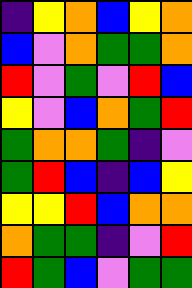[["indigo", "yellow", "orange", "blue", "yellow", "orange"], ["blue", "violet", "orange", "green", "green", "orange"], ["red", "violet", "green", "violet", "red", "blue"], ["yellow", "violet", "blue", "orange", "green", "red"], ["green", "orange", "orange", "green", "indigo", "violet"], ["green", "red", "blue", "indigo", "blue", "yellow"], ["yellow", "yellow", "red", "blue", "orange", "orange"], ["orange", "green", "green", "indigo", "violet", "red"], ["red", "green", "blue", "violet", "green", "green"]]